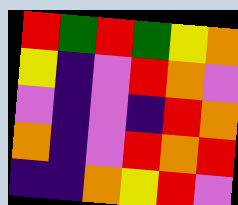[["red", "green", "red", "green", "yellow", "orange"], ["yellow", "indigo", "violet", "red", "orange", "violet"], ["violet", "indigo", "violet", "indigo", "red", "orange"], ["orange", "indigo", "violet", "red", "orange", "red"], ["indigo", "indigo", "orange", "yellow", "red", "violet"]]